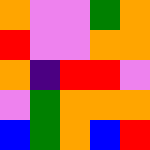[["orange", "violet", "violet", "green", "orange"], ["red", "violet", "violet", "orange", "orange"], ["orange", "indigo", "red", "red", "violet"], ["violet", "green", "orange", "orange", "orange"], ["blue", "green", "orange", "blue", "red"]]